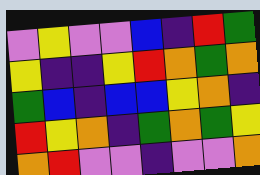[["violet", "yellow", "violet", "violet", "blue", "indigo", "red", "green"], ["yellow", "indigo", "indigo", "yellow", "red", "orange", "green", "orange"], ["green", "blue", "indigo", "blue", "blue", "yellow", "orange", "indigo"], ["red", "yellow", "orange", "indigo", "green", "orange", "green", "yellow"], ["orange", "red", "violet", "violet", "indigo", "violet", "violet", "orange"]]